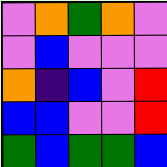[["violet", "orange", "green", "orange", "violet"], ["violet", "blue", "violet", "violet", "violet"], ["orange", "indigo", "blue", "violet", "red"], ["blue", "blue", "violet", "violet", "red"], ["green", "blue", "green", "green", "blue"]]